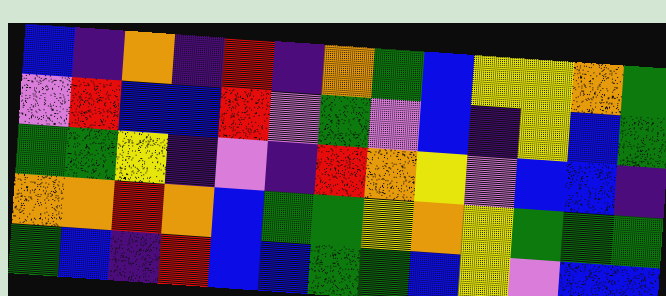[["blue", "indigo", "orange", "indigo", "red", "indigo", "orange", "green", "blue", "yellow", "yellow", "orange", "green"], ["violet", "red", "blue", "blue", "red", "violet", "green", "violet", "blue", "indigo", "yellow", "blue", "green"], ["green", "green", "yellow", "indigo", "violet", "indigo", "red", "orange", "yellow", "violet", "blue", "blue", "indigo"], ["orange", "orange", "red", "orange", "blue", "green", "green", "yellow", "orange", "yellow", "green", "green", "green"], ["green", "blue", "indigo", "red", "blue", "blue", "green", "green", "blue", "yellow", "violet", "blue", "blue"]]